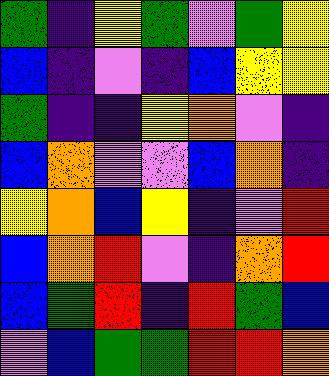[["green", "indigo", "yellow", "green", "violet", "green", "yellow"], ["blue", "indigo", "violet", "indigo", "blue", "yellow", "yellow"], ["green", "indigo", "indigo", "yellow", "orange", "violet", "indigo"], ["blue", "orange", "violet", "violet", "blue", "orange", "indigo"], ["yellow", "orange", "blue", "yellow", "indigo", "violet", "red"], ["blue", "orange", "red", "violet", "indigo", "orange", "red"], ["blue", "green", "red", "indigo", "red", "green", "blue"], ["violet", "blue", "green", "green", "red", "red", "orange"]]